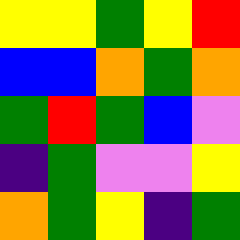[["yellow", "yellow", "green", "yellow", "red"], ["blue", "blue", "orange", "green", "orange"], ["green", "red", "green", "blue", "violet"], ["indigo", "green", "violet", "violet", "yellow"], ["orange", "green", "yellow", "indigo", "green"]]